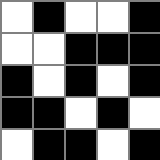[["white", "black", "white", "white", "black"], ["white", "white", "black", "black", "black"], ["black", "white", "black", "white", "black"], ["black", "black", "white", "black", "white"], ["white", "black", "black", "white", "black"]]